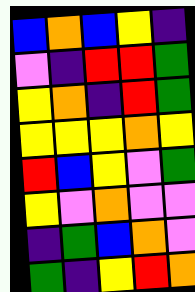[["blue", "orange", "blue", "yellow", "indigo"], ["violet", "indigo", "red", "red", "green"], ["yellow", "orange", "indigo", "red", "green"], ["yellow", "yellow", "yellow", "orange", "yellow"], ["red", "blue", "yellow", "violet", "green"], ["yellow", "violet", "orange", "violet", "violet"], ["indigo", "green", "blue", "orange", "violet"], ["green", "indigo", "yellow", "red", "orange"]]